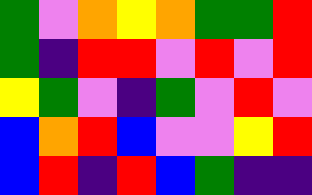[["green", "violet", "orange", "yellow", "orange", "green", "green", "red"], ["green", "indigo", "red", "red", "violet", "red", "violet", "red"], ["yellow", "green", "violet", "indigo", "green", "violet", "red", "violet"], ["blue", "orange", "red", "blue", "violet", "violet", "yellow", "red"], ["blue", "red", "indigo", "red", "blue", "green", "indigo", "indigo"]]